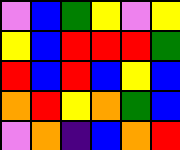[["violet", "blue", "green", "yellow", "violet", "yellow"], ["yellow", "blue", "red", "red", "red", "green"], ["red", "blue", "red", "blue", "yellow", "blue"], ["orange", "red", "yellow", "orange", "green", "blue"], ["violet", "orange", "indigo", "blue", "orange", "red"]]